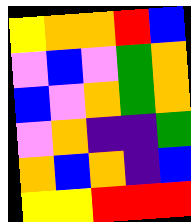[["yellow", "orange", "orange", "red", "blue"], ["violet", "blue", "violet", "green", "orange"], ["blue", "violet", "orange", "green", "orange"], ["violet", "orange", "indigo", "indigo", "green"], ["orange", "blue", "orange", "indigo", "blue"], ["yellow", "yellow", "red", "red", "red"]]